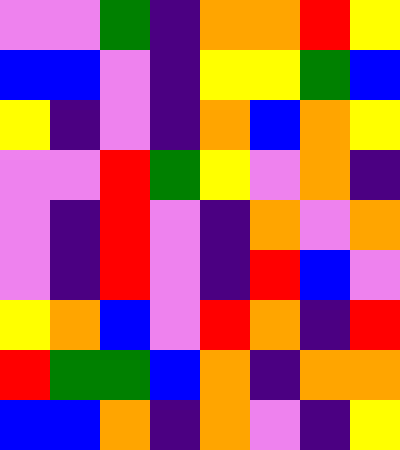[["violet", "violet", "green", "indigo", "orange", "orange", "red", "yellow"], ["blue", "blue", "violet", "indigo", "yellow", "yellow", "green", "blue"], ["yellow", "indigo", "violet", "indigo", "orange", "blue", "orange", "yellow"], ["violet", "violet", "red", "green", "yellow", "violet", "orange", "indigo"], ["violet", "indigo", "red", "violet", "indigo", "orange", "violet", "orange"], ["violet", "indigo", "red", "violet", "indigo", "red", "blue", "violet"], ["yellow", "orange", "blue", "violet", "red", "orange", "indigo", "red"], ["red", "green", "green", "blue", "orange", "indigo", "orange", "orange"], ["blue", "blue", "orange", "indigo", "orange", "violet", "indigo", "yellow"]]